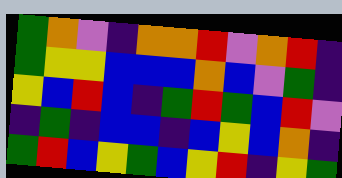[["green", "orange", "violet", "indigo", "orange", "orange", "red", "violet", "orange", "red", "indigo"], ["green", "yellow", "yellow", "blue", "blue", "blue", "orange", "blue", "violet", "green", "indigo"], ["yellow", "blue", "red", "blue", "indigo", "green", "red", "green", "blue", "red", "violet"], ["indigo", "green", "indigo", "blue", "blue", "indigo", "blue", "yellow", "blue", "orange", "indigo"], ["green", "red", "blue", "yellow", "green", "blue", "yellow", "red", "indigo", "yellow", "green"]]